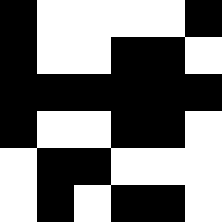[["black", "white", "white", "white", "white", "black"], ["black", "white", "white", "black", "black", "white"], ["black", "black", "black", "black", "black", "black"], ["black", "white", "white", "black", "black", "white"], ["white", "black", "black", "white", "white", "white"], ["white", "black", "white", "black", "black", "white"]]